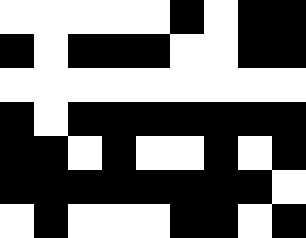[["white", "white", "white", "white", "white", "black", "white", "black", "black"], ["black", "white", "black", "black", "black", "white", "white", "black", "black"], ["white", "white", "white", "white", "white", "white", "white", "white", "white"], ["black", "white", "black", "black", "black", "black", "black", "black", "black"], ["black", "black", "white", "black", "white", "white", "black", "white", "black"], ["black", "black", "black", "black", "black", "black", "black", "black", "white"], ["white", "black", "white", "white", "white", "black", "black", "white", "black"]]